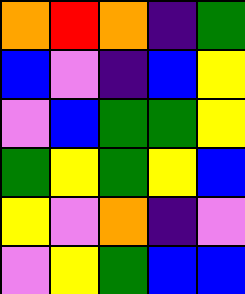[["orange", "red", "orange", "indigo", "green"], ["blue", "violet", "indigo", "blue", "yellow"], ["violet", "blue", "green", "green", "yellow"], ["green", "yellow", "green", "yellow", "blue"], ["yellow", "violet", "orange", "indigo", "violet"], ["violet", "yellow", "green", "blue", "blue"]]